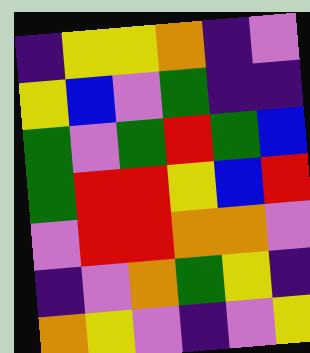[["indigo", "yellow", "yellow", "orange", "indigo", "violet"], ["yellow", "blue", "violet", "green", "indigo", "indigo"], ["green", "violet", "green", "red", "green", "blue"], ["green", "red", "red", "yellow", "blue", "red"], ["violet", "red", "red", "orange", "orange", "violet"], ["indigo", "violet", "orange", "green", "yellow", "indigo"], ["orange", "yellow", "violet", "indigo", "violet", "yellow"]]